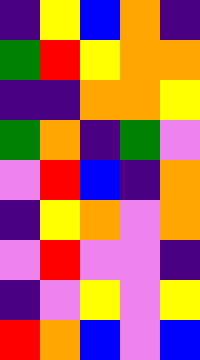[["indigo", "yellow", "blue", "orange", "indigo"], ["green", "red", "yellow", "orange", "orange"], ["indigo", "indigo", "orange", "orange", "yellow"], ["green", "orange", "indigo", "green", "violet"], ["violet", "red", "blue", "indigo", "orange"], ["indigo", "yellow", "orange", "violet", "orange"], ["violet", "red", "violet", "violet", "indigo"], ["indigo", "violet", "yellow", "violet", "yellow"], ["red", "orange", "blue", "violet", "blue"]]